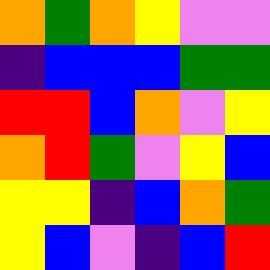[["orange", "green", "orange", "yellow", "violet", "violet"], ["indigo", "blue", "blue", "blue", "green", "green"], ["red", "red", "blue", "orange", "violet", "yellow"], ["orange", "red", "green", "violet", "yellow", "blue"], ["yellow", "yellow", "indigo", "blue", "orange", "green"], ["yellow", "blue", "violet", "indigo", "blue", "red"]]